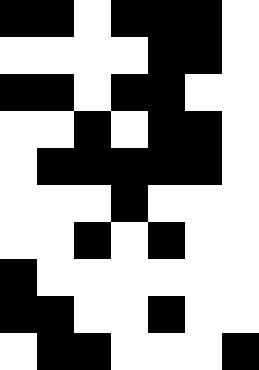[["black", "black", "white", "black", "black", "black", "white"], ["white", "white", "white", "white", "black", "black", "white"], ["black", "black", "white", "black", "black", "white", "white"], ["white", "white", "black", "white", "black", "black", "white"], ["white", "black", "black", "black", "black", "black", "white"], ["white", "white", "white", "black", "white", "white", "white"], ["white", "white", "black", "white", "black", "white", "white"], ["black", "white", "white", "white", "white", "white", "white"], ["black", "black", "white", "white", "black", "white", "white"], ["white", "black", "black", "white", "white", "white", "black"]]